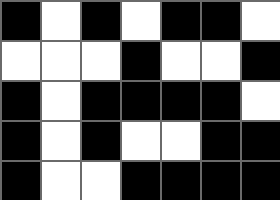[["black", "white", "black", "white", "black", "black", "white"], ["white", "white", "white", "black", "white", "white", "black"], ["black", "white", "black", "black", "black", "black", "white"], ["black", "white", "black", "white", "white", "black", "black"], ["black", "white", "white", "black", "black", "black", "black"]]